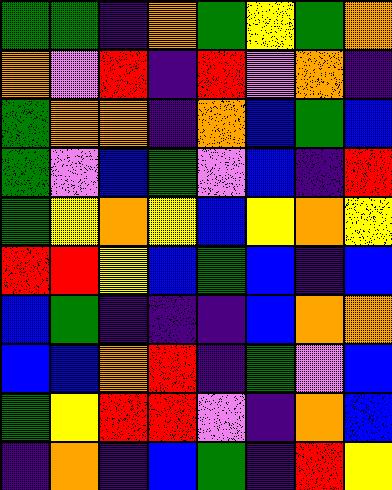[["green", "green", "indigo", "orange", "green", "yellow", "green", "orange"], ["orange", "violet", "red", "indigo", "red", "violet", "orange", "indigo"], ["green", "orange", "orange", "indigo", "orange", "blue", "green", "blue"], ["green", "violet", "blue", "green", "violet", "blue", "indigo", "red"], ["green", "yellow", "orange", "yellow", "blue", "yellow", "orange", "yellow"], ["red", "red", "yellow", "blue", "green", "blue", "indigo", "blue"], ["blue", "green", "indigo", "indigo", "indigo", "blue", "orange", "orange"], ["blue", "blue", "orange", "red", "indigo", "green", "violet", "blue"], ["green", "yellow", "red", "red", "violet", "indigo", "orange", "blue"], ["indigo", "orange", "indigo", "blue", "green", "indigo", "red", "yellow"]]